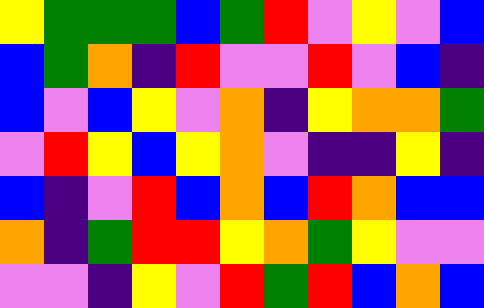[["yellow", "green", "green", "green", "blue", "green", "red", "violet", "yellow", "violet", "blue"], ["blue", "green", "orange", "indigo", "red", "violet", "violet", "red", "violet", "blue", "indigo"], ["blue", "violet", "blue", "yellow", "violet", "orange", "indigo", "yellow", "orange", "orange", "green"], ["violet", "red", "yellow", "blue", "yellow", "orange", "violet", "indigo", "indigo", "yellow", "indigo"], ["blue", "indigo", "violet", "red", "blue", "orange", "blue", "red", "orange", "blue", "blue"], ["orange", "indigo", "green", "red", "red", "yellow", "orange", "green", "yellow", "violet", "violet"], ["violet", "violet", "indigo", "yellow", "violet", "red", "green", "red", "blue", "orange", "blue"]]